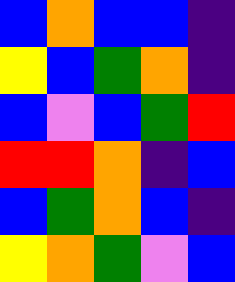[["blue", "orange", "blue", "blue", "indigo"], ["yellow", "blue", "green", "orange", "indigo"], ["blue", "violet", "blue", "green", "red"], ["red", "red", "orange", "indigo", "blue"], ["blue", "green", "orange", "blue", "indigo"], ["yellow", "orange", "green", "violet", "blue"]]